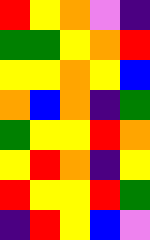[["red", "yellow", "orange", "violet", "indigo"], ["green", "green", "yellow", "orange", "red"], ["yellow", "yellow", "orange", "yellow", "blue"], ["orange", "blue", "orange", "indigo", "green"], ["green", "yellow", "yellow", "red", "orange"], ["yellow", "red", "orange", "indigo", "yellow"], ["red", "yellow", "yellow", "red", "green"], ["indigo", "red", "yellow", "blue", "violet"]]